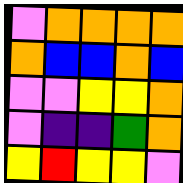[["violet", "orange", "orange", "orange", "orange"], ["orange", "blue", "blue", "orange", "blue"], ["violet", "violet", "yellow", "yellow", "orange"], ["violet", "indigo", "indigo", "green", "orange"], ["yellow", "red", "yellow", "yellow", "violet"]]